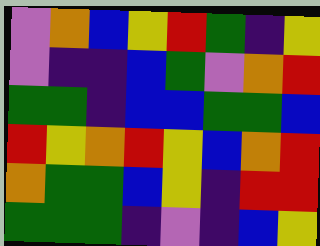[["violet", "orange", "blue", "yellow", "red", "green", "indigo", "yellow"], ["violet", "indigo", "indigo", "blue", "green", "violet", "orange", "red"], ["green", "green", "indigo", "blue", "blue", "green", "green", "blue"], ["red", "yellow", "orange", "red", "yellow", "blue", "orange", "red"], ["orange", "green", "green", "blue", "yellow", "indigo", "red", "red"], ["green", "green", "green", "indigo", "violet", "indigo", "blue", "yellow"]]